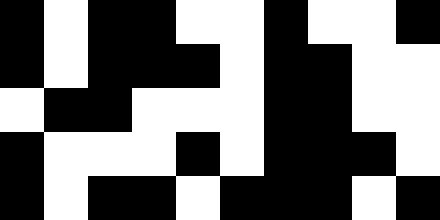[["black", "white", "black", "black", "white", "white", "black", "white", "white", "black"], ["black", "white", "black", "black", "black", "white", "black", "black", "white", "white"], ["white", "black", "black", "white", "white", "white", "black", "black", "white", "white"], ["black", "white", "white", "white", "black", "white", "black", "black", "black", "white"], ["black", "white", "black", "black", "white", "black", "black", "black", "white", "black"]]